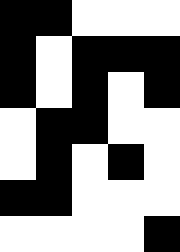[["black", "black", "white", "white", "white"], ["black", "white", "black", "black", "black"], ["black", "white", "black", "white", "black"], ["white", "black", "black", "white", "white"], ["white", "black", "white", "black", "white"], ["black", "black", "white", "white", "white"], ["white", "white", "white", "white", "black"]]